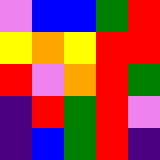[["violet", "blue", "blue", "green", "red"], ["yellow", "orange", "yellow", "red", "red"], ["red", "violet", "orange", "red", "green"], ["indigo", "red", "green", "red", "violet"], ["indigo", "blue", "green", "red", "indigo"]]